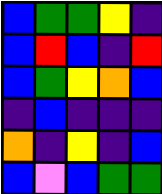[["blue", "green", "green", "yellow", "indigo"], ["blue", "red", "blue", "indigo", "red"], ["blue", "green", "yellow", "orange", "blue"], ["indigo", "blue", "indigo", "indigo", "indigo"], ["orange", "indigo", "yellow", "indigo", "blue"], ["blue", "violet", "blue", "green", "green"]]